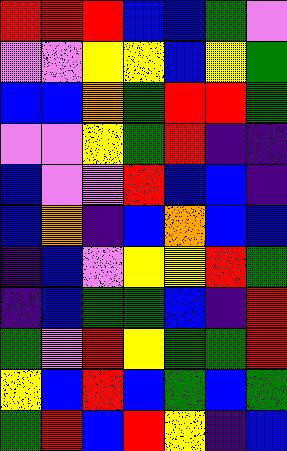[["red", "red", "red", "blue", "blue", "green", "violet"], ["violet", "violet", "yellow", "yellow", "blue", "yellow", "green"], ["blue", "blue", "orange", "green", "red", "red", "green"], ["violet", "violet", "yellow", "green", "red", "indigo", "indigo"], ["blue", "violet", "violet", "red", "blue", "blue", "indigo"], ["blue", "orange", "indigo", "blue", "orange", "blue", "blue"], ["indigo", "blue", "violet", "yellow", "yellow", "red", "green"], ["indigo", "blue", "green", "green", "blue", "indigo", "red"], ["green", "violet", "red", "yellow", "green", "green", "red"], ["yellow", "blue", "red", "blue", "green", "blue", "green"], ["green", "red", "blue", "red", "yellow", "indigo", "blue"]]